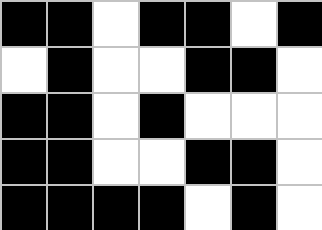[["black", "black", "white", "black", "black", "white", "black"], ["white", "black", "white", "white", "black", "black", "white"], ["black", "black", "white", "black", "white", "white", "white"], ["black", "black", "white", "white", "black", "black", "white"], ["black", "black", "black", "black", "white", "black", "white"]]